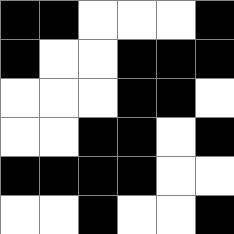[["black", "black", "white", "white", "white", "black"], ["black", "white", "white", "black", "black", "black"], ["white", "white", "white", "black", "black", "white"], ["white", "white", "black", "black", "white", "black"], ["black", "black", "black", "black", "white", "white"], ["white", "white", "black", "white", "white", "black"]]